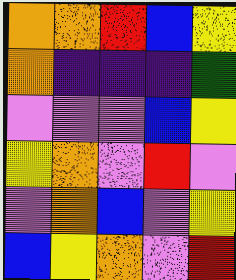[["orange", "orange", "red", "blue", "yellow"], ["orange", "indigo", "indigo", "indigo", "green"], ["violet", "violet", "violet", "blue", "yellow"], ["yellow", "orange", "violet", "red", "violet"], ["violet", "orange", "blue", "violet", "yellow"], ["blue", "yellow", "orange", "violet", "red"]]